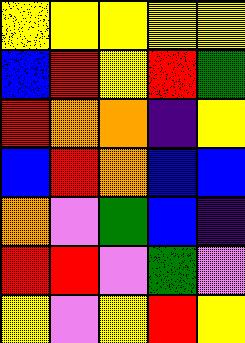[["yellow", "yellow", "yellow", "yellow", "yellow"], ["blue", "red", "yellow", "red", "green"], ["red", "orange", "orange", "indigo", "yellow"], ["blue", "red", "orange", "blue", "blue"], ["orange", "violet", "green", "blue", "indigo"], ["red", "red", "violet", "green", "violet"], ["yellow", "violet", "yellow", "red", "yellow"]]